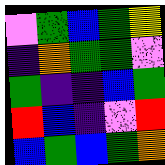[["violet", "green", "blue", "green", "yellow"], ["indigo", "orange", "green", "green", "violet"], ["green", "indigo", "indigo", "blue", "green"], ["red", "blue", "indigo", "violet", "red"], ["blue", "green", "blue", "green", "orange"]]